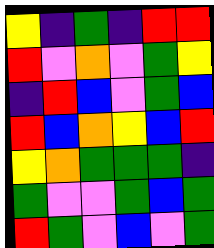[["yellow", "indigo", "green", "indigo", "red", "red"], ["red", "violet", "orange", "violet", "green", "yellow"], ["indigo", "red", "blue", "violet", "green", "blue"], ["red", "blue", "orange", "yellow", "blue", "red"], ["yellow", "orange", "green", "green", "green", "indigo"], ["green", "violet", "violet", "green", "blue", "green"], ["red", "green", "violet", "blue", "violet", "green"]]